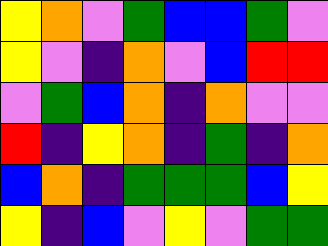[["yellow", "orange", "violet", "green", "blue", "blue", "green", "violet"], ["yellow", "violet", "indigo", "orange", "violet", "blue", "red", "red"], ["violet", "green", "blue", "orange", "indigo", "orange", "violet", "violet"], ["red", "indigo", "yellow", "orange", "indigo", "green", "indigo", "orange"], ["blue", "orange", "indigo", "green", "green", "green", "blue", "yellow"], ["yellow", "indigo", "blue", "violet", "yellow", "violet", "green", "green"]]